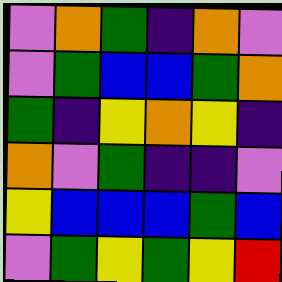[["violet", "orange", "green", "indigo", "orange", "violet"], ["violet", "green", "blue", "blue", "green", "orange"], ["green", "indigo", "yellow", "orange", "yellow", "indigo"], ["orange", "violet", "green", "indigo", "indigo", "violet"], ["yellow", "blue", "blue", "blue", "green", "blue"], ["violet", "green", "yellow", "green", "yellow", "red"]]